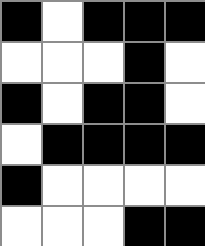[["black", "white", "black", "black", "black"], ["white", "white", "white", "black", "white"], ["black", "white", "black", "black", "white"], ["white", "black", "black", "black", "black"], ["black", "white", "white", "white", "white"], ["white", "white", "white", "black", "black"]]